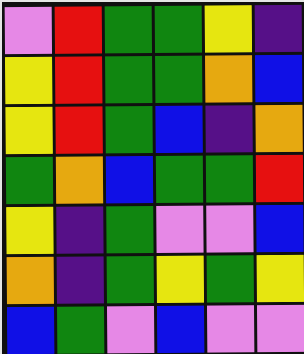[["violet", "red", "green", "green", "yellow", "indigo"], ["yellow", "red", "green", "green", "orange", "blue"], ["yellow", "red", "green", "blue", "indigo", "orange"], ["green", "orange", "blue", "green", "green", "red"], ["yellow", "indigo", "green", "violet", "violet", "blue"], ["orange", "indigo", "green", "yellow", "green", "yellow"], ["blue", "green", "violet", "blue", "violet", "violet"]]